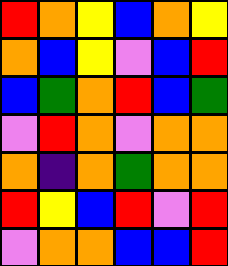[["red", "orange", "yellow", "blue", "orange", "yellow"], ["orange", "blue", "yellow", "violet", "blue", "red"], ["blue", "green", "orange", "red", "blue", "green"], ["violet", "red", "orange", "violet", "orange", "orange"], ["orange", "indigo", "orange", "green", "orange", "orange"], ["red", "yellow", "blue", "red", "violet", "red"], ["violet", "orange", "orange", "blue", "blue", "red"]]